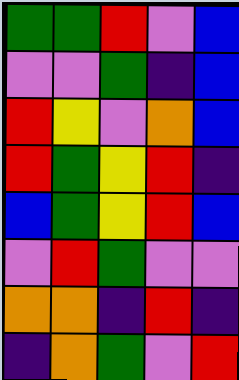[["green", "green", "red", "violet", "blue"], ["violet", "violet", "green", "indigo", "blue"], ["red", "yellow", "violet", "orange", "blue"], ["red", "green", "yellow", "red", "indigo"], ["blue", "green", "yellow", "red", "blue"], ["violet", "red", "green", "violet", "violet"], ["orange", "orange", "indigo", "red", "indigo"], ["indigo", "orange", "green", "violet", "red"]]